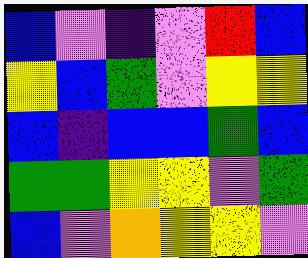[["blue", "violet", "indigo", "violet", "red", "blue"], ["yellow", "blue", "green", "violet", "yellow", "yellow"], ["blue", "indigo", "blue", "blue", "green", "blue"], ["green", "green", "yellow", "yellow", "violet", "green"], ["blue", "violet", "orange", "yellow", "yellow", "violet"]]